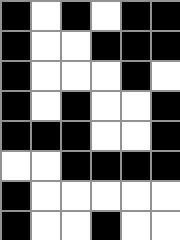[["black", "white", "black", "white", "black", "black"], ["black", "white", "white", "black", "black", "black"], ["black", "white", "white", "white", "black", "white"], ["black", "white", "black", "white", "white", "black"], ["black", "black", "black", "white", "white", "black"], ["white", "white", "black", "black", "black", "black"], ["black", "white", "white", "white", "white", "white"], ["black", "white", "white", "black", "white", "white"]]